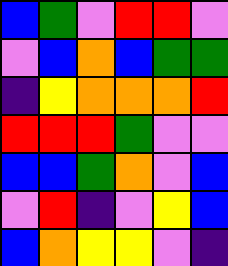[["blue", "green", "violet", "red", "red", "violet"], ["violet", "blue", "orange", "blue", "green", "green"], ["indigo", "yellow", "orange", "orange", "orange", "red"], ["red", "red", "red", "green", "violet", "violet"], ["blue", "blue", "green", "orange", "violet", "blue"], ["violet", "red", "indigo", "violet", "yellow", "blue"], ["blue", "orange", "yellow", "yellow", "violet", "indigo"]]